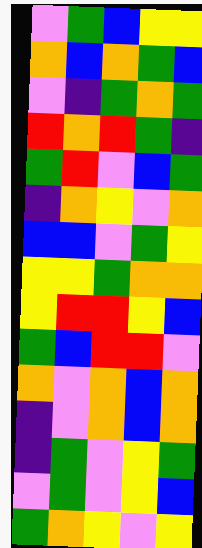[["violet", "green", "blue", "yellow", "yellow"], ["orange", "blue", "orange", "green", "blue"], ["violet", "indigo", "green", "orange", "green"], ["red", "orange", "red", "green", "indigo"], ["green", "red", "violet", "blue", "green"], ["indigo", "orange", "yellow", "violet", "orange"], ["blue", "blue", "violet", "green", "yellow"], ["yellow", "yellow", "green", "orange", "orange"], ["yellow", "red", "red", "yellow", "blue"], ["green", "blue", "red", "red", "violet"], ["orange", "violet", "orange", "blue", "orange"], ["indigo", "violet", "orange", "blue", "orange"], ["indigo", "green", "violet", "yellow", "green"], ["violet", "green", "violet", "yellow", "blue"], ["green", "orange", "yellow", "violet", "yellow"]]